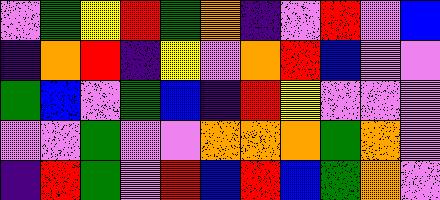[["violet", "green", "yellow", "red", "green", "orange", "indigo", "violet", "red", "violet", "blue"], ["indigo", "orange", "red", "indigo", "yellow", "violet", "orange", "red", "blue", "violet", "violet"], ["green", "blue", "violet", "green", "blue", "indigo", "red", "yellow", "violet", "violet", "violet"], ["violet", "violet", "green", "violet", "violet", "orange", "orange", "orange", "green", "orange", "violet"], ["indigo", "red", "green", "violet", "red", "blue", "red", "blue", "green", "orange", "violet"]]